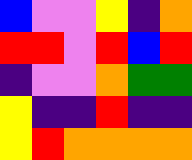[["blue", "violet", "violet", "yellow", "indigo", "orange"], ["red", "red", "violet", "red", "blue", "red"], ["indigo", "violet", "violet", "orange", "green", "green"], ["yellow", "indigo", "indigo", "red", "indigo", "indigo"], ["yellow", "red", "orange", "orange", "orange", "orange"]]